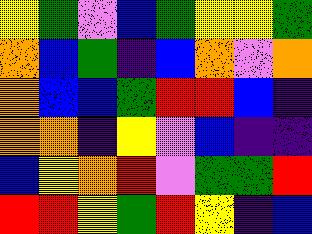[["yellow", "green", "violet", "blue", "green", "yellow", "yellow", "green"], ["orange", "blue", "green", "indigo", "blue", "orange", "violet", "orange"], ["orange", "blue", "blue", "green", "red", "red", "blue", "indigo"], ["orange", "orange", "indigo", "yellow", "violet", "blue", "indigo", "indigo"], ["blue", "yellow", "orange", "red", "violet", "green", "green", "red"], ["red", "red", "yellow", "green", "red", "yellow", "indigo", "blue"]]